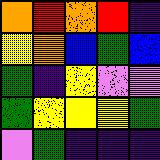[["orange", "red", "orange", "red", "indigo"], ["yellow", "orange", "blue", "green", "blue"], ["green", "indigo", "yellow", "violet", "violet"], ["green", "yellow", "yellow", "yellow", "green"], ["violet", "green", "indigo", "indigo", "indigo"]]